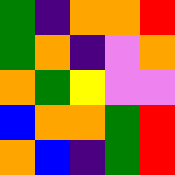[["green", "indigo", "orange", "orange", "red"], ["green", "orange", "indigo", "violet", "orange"], ["orange", "green", "yellow", "violet", "violet"], ["blue", "orange", "orange", "green", "red"], ["orange", "blue", "indigo", "green", "red"]]